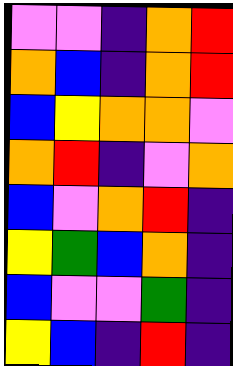[["violet", "violet", "indigo", "orange", "red"], ["orange", "blue", "indigo", "orange", "red"], ["blue", "yellow", "orange", "orange", "violet"], ["orange", "red", "indigo", "violet", "orange"], ["blue", "violet", "orange", "red", "indigo"], ["yellow", "green", "blue", "orange", "indigo"], ["blue", "violet", "violet", "green", "indigo"], ["yellow", "blue", "indigo", "red", "indigo"]]